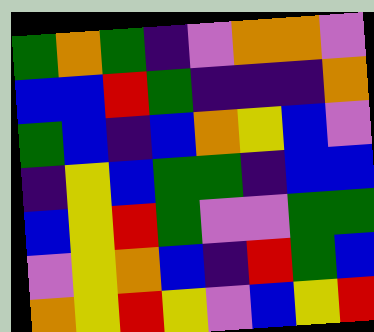[["green", "orange", "green", "indigo", "violet", "orange", "orange", "violet"], ["blue", "blue", "red", "green", "indigo", "indigo", "indigo", "orange"], ["green", "blue", "indigo", "blue", "orange", "yellow", "blue", "violet"], ["indigo", "yellow", "blue", "green", "green", "indigo", "blue", "blue"], ["blue", "yellow", "red", "green", "violet", "violet", "green", "green"], ["violet", "yellow", "orange", "blue", "indigo", "red", "green", "blue"], ["orange", "yellow", "red", "yellow", "violet", "blue", "yellow", "red"]]